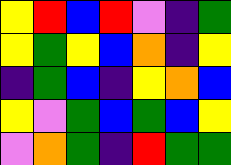[["yellow", "red", "blue", "red", "violet", "indigo", "green"], ["yellow", "green", "yellow", "blue", "orange", "indigo", "yellow"], ["indigo", "green", "blue", "indigo", "yellow", "orange", "blue"], ["yellow", "violet", "green", "blue", "green", "blue", "yellow"], ["violet", "orange", "green", "indigo", "red", "green", "green"]]